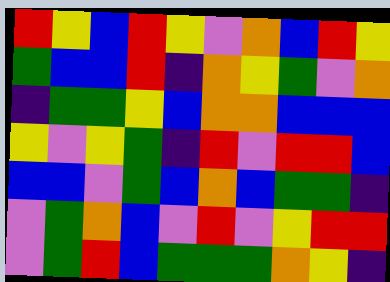[["red", "yellow", "blue", "red", "yellow", "violet", "orange", "blue", "red", "yellow"], ["green", "blue", "blue", "red", "indigo", "orange", "yellow", "green", "violet", "orange"], ["indigo", "green", "green", "yellow", "blue", "orange", "orange", "blue", "blue", "blue"], ["yellow", "violet", "yellow", "green", "indigo", "red", "violet", "red", "red", "blue"], ["blue", "blue", "violet", "green", "blue", "orange", "blue", "green", "green", "indigo"], ["violet", "green", "orange", "blue", "violet", "red", "violet", "yellow", "red", "red"], ["violet", "green", "red", "blue", "green", "green", "green", "orange", "yellow", "indigo"]]